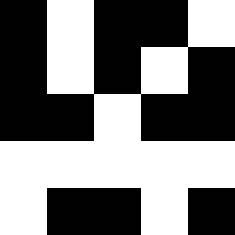[["black", "white", "black", "black", "white"], ["black", "white", "black", "white", "black"], ["black", "black", "white", "black", "black"], ["white", "white", "white", "white", "white"], ["white", "black", "black", "white", "black"]]